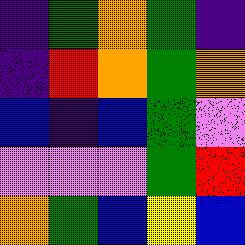[["indigo", "green", "orange", "green", "indigo"], ["indigo", "red", "orange", "green", "orange"], ["blue", "indigo", "blue", "green", "violet"], ["violet", "violet", "violet", "green", "red"], ["orange", "green", "blue", "yellow", "blue"]]